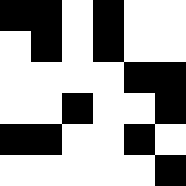[["black", "black", "white", "black", "white", "white"], ["white", "black", "white", "black", "white", "white"], ["white", "white", "white", "white", "black", "black"], ["white", "white", "black", "white", "white", "black"], ["black", "black", "white", "white", "black", "white"], ["white", "white", "white", "white", "white", "black"]]